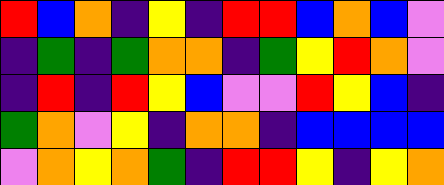[["red", "blue", "orange", "indigo", "yellow", "indigo", "red", "red", "blue", "orange", "blue", "violet"], ["indigo", "green", "indigo", "green", "orange", "orange", "indigo", "green", "yellow", "red", "orange", "violet"], ["indigo", "red", "indigo", "red", "yellow", "blue", "violet", "violet", "red", "yellow", "blue", "indigo"], ["green", "orange", "violet", "yellow", "indigo", "orange", "orange", "indigo", "blue", "blue", "blue", "blue"], ["violet", "orange", "yellow", "orange", "green", "indigo", "red", "red", "yellow", "indigo", "yellow", "orange"]]